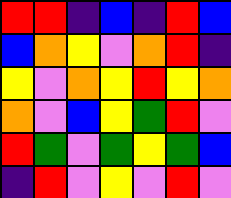[["red", "red", "indigo", "blue", "indigo", "red", "blue"], ["blue", "orange", "yellow", "violet", "orange", "red", "indigo"], ["yellow", "violet", "orange", "yellow", "red", "yellow", "orange"], ["orange", "violet", "blue", "yellow", "green", "red", "violet"], ["red", "green", "violet", "green", "yellow", "green", "blue"], ["indigo", "red", "violet", "yellow", "violet", "red", "violet"]]